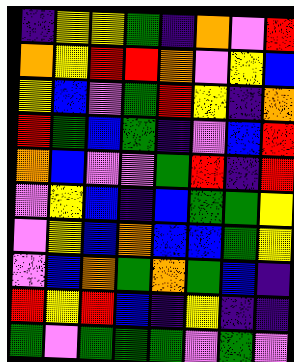[["indigo", "yellow", "yellow", "green", "indigo", "orange", "violet", "red"], ["orange", "yellow", "red", "red", "orange", "violet", "yellow", "blue"], ["yellow", "blue", "violet", "green", "red", "yellow", "indigo", "orange"], ["red", "green", "blue", "green", "indigo", "violet", "blue", "red"], ["orange", "blue", "violet", "violet", "green", "red", "indigo", "red"], ["violet", "yellow", "blue", "indigo", "blue", "green", "green", "yellow"], ["violet", "yellow", "blue", "orange", "blue", "blue", "green", "yellow"], ["violet", "blue", "orange", "green", "orange", "green", "blue", "indigo"], ["red", "yellow", "red", "blue", "indigo", "yellow", "indigo", "indigo"], ["green", "violet", "green", "green", "green", "violet", "green", "violet"]]